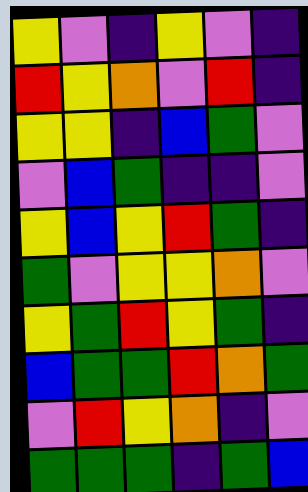[["yellow", "violet", "indigo", "yellow", "violet", "indigo"], ["red", "yellow", "orange", "violet", "red", "indigo"], ["yellow", "yellow", "indigo", "blue", "green", "violet"], ["violet", "blue", "green", "indigo", "indigo", "violet"], ["yellow", "blue", "yellow", "red", "green", "indigo"], ["green", "violet", "yellow", "yellow", "orange", "violet"], ["yellow", "green", "red", "yellow", "green", "indigo"], ["blue", "green", "green", "red", "orange", "green"], ["violet", "red", "yellow", "orange", "indigo", "violet"], ["green", "green", "green", "indigo", "green", "blue"]]